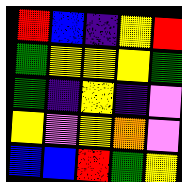[["red", "blue", "indigo", "yellow", "red"], ["green", "yellow", "yellow", "yellow", "green"], ["green", "indigo", "yellow", "indigo", "violet"], ["yellow", "violet", "yellow", "orange", "violet"], ["blue", "blue", "red", "green", "yellow"]]